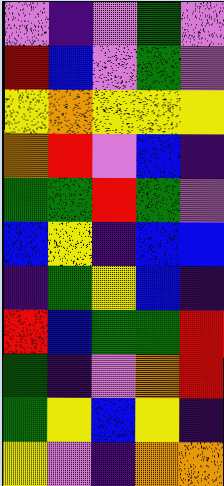[["violet", "indigo", "violet", "green", "violet"], ["red", "blue", "violet", "green", "violet"], ["yellow", "orange", "yellow", "yellow", "yellow"], ["orange", "red", "violet", "blue", "indigo"], ["green", "green", "red", "green", "violet"], ["blue", "yellow", "indigo", "blue", "blue"], ["indigo", "green", "yellow", "blue", "indigo"], ["red", "blue", "green", "green", "red"], ["green", "indigo", "violet", "orange", "red"], ["green", "yellow", "blue", "yellow", "indigo"], ["yellow", "violet", "indigo", "orange", "orange"]]